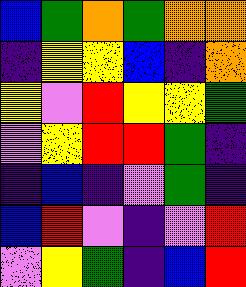[["blue", "green", "orange", "green", "orange", "orange"], ["indigo", "yellow", "yellow", "blue", "indigo", "orange"], ["yellow", "violet", "red", "yellow", "yellow", "green"], ["violet", "yellow", "red", "red", "green", "indigo"], ["indigo", "blue", "indigo", "violet", "green", "indigo"], ["blue", "red", "violet", "indigo", "violet", "red"], ["violet", "yellow", "green", "indigo", "blue", "red"]]